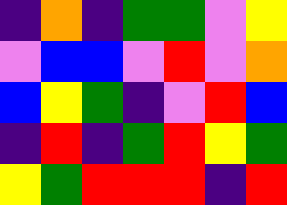[["indigo", "orange", "indigo", "green", "green", "violet", "yellow"], ["violet", "blue", "blue", "violet", "red", "violet", "orange"], ["blue", "yellow", "green", "indigo", "violet", "red", "blue"], ["indigo", "red", "indigo", "green", "red", "yellow", "green"], ["yellow", "green", "red", "red", "red", "indigo", "red"]]